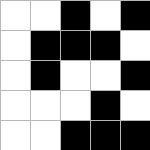[["white", "white", "black", "white", "black"], ["white", "black", "black", "black", "white"], ["white", "black", "white", "white", "black"], ["white", "white", "white", "black", "white"], ["white", "white", "black", "black", "black"]]